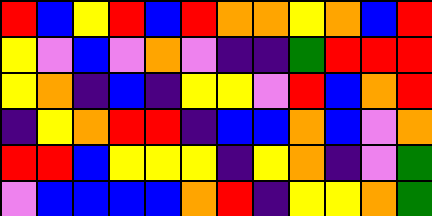[["red", "blue", "yellow", "red", "blue", "red", "orange", "orange", "yellow", "orange", "blue", "red"], ["yellow", "violet", "blue", "violet", "orange", "violet", "indigo", "indigo", "green", "red", "red", "red"], ["yellow", "orange", "indigo", "blue", "indigo", "yellow", "yellow", "violet", "red", "blue", "orange", "red"], ["indigo", "yellow", "orange", "red", "red", "indigo", "blue", "blue", "orange", "blue", "violet", "orange"], ["red", "red", "blue", "yellow", "yellow", "yellow", "indigo", "yellow", "orange", "indigo", "violet", "green"], ["violet", "blue", "blue", "blue", "blue", "orange", "red", "indigo", "yellow", "yellow", "orange", "green"]]